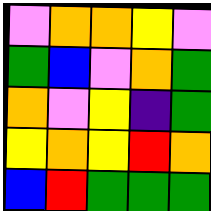[["violet", "orange", "orange", "yellow", "violet"], ["green", "blue", "violet", "orange", "green"], ["orange", "violet", "yellow", "indigo", "green"], ["yellow", "orange", "yellow", "red", "orange"], ["blue", "red", "green", "green", "green"]]